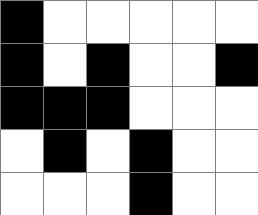[["black", "white", "white", "white", "white", "white"], ["black", "white", "black", "white", "white", "black"], ["black", "black", "black", "white", "white", "white"], ["white", "black", "white", "black", "white", "white"], ["white", "white", "white", "black", "white", "white"]]